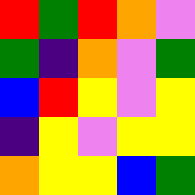[["red", "green", "red", "orange", "violet"], ["green", "indigo", "orange", "violet", "green"], ["blue", "red", "yellow", "violet", "yellow"], ["indigo", "yellow", "violet", "yellow", "yellow"], ["orange", "yellow", "yellow", "blue", "green"]]